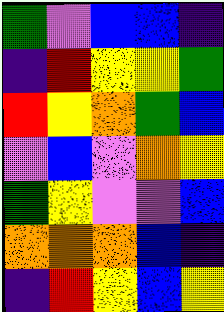[["green", "violet", "blue", "blue", "indigo"], ["indigo", "red", "yellow", "yellow", "green"], ["red", "yellow", "orange", "green", "blue"], ["violet", "blue", "violet", "orange", "yellow"], ["green", "yellow", "violet", "violet", "blue"], ["orange", "orange", "orange", "blue", "indigo"], ["indigo", "red", "yellow", "blue", "yellow"]]